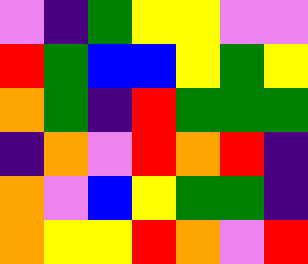[["violet", "indigo", "green", "yellow", "yellow", "violet", "violet"], ["red", "green", "blue", "blue", "yellow", "green", "yellow"], ["orange", "green", "indigo", "red", "green", "green", "green"], ["indigo", "orange", "violet", "red", "orange", "red", "indigo"], ["orange", "violet", "blue", "yellow", "green", "green", "indigo"], ["orange", "yellow", "yellow", "red", "orange", "violet", "red"]]